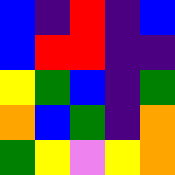[["blue", "indigo", "red", "indigo", "blue"], ["blue", "red", "red", "indigo", "indigo"], ["yellow", "green", "blue", "indigo", "green"], ["orange", "blue", "green", "indigo", "orange"], ["green", "yellow", "violet", "yellow", "orange"]]